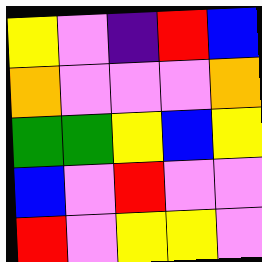[["yellow", "violet", "indigo", "red", "blue"], ["orange", "violet", "violet", "violet", "orange"], ["green", "green", "yellow", "blue", "yellow"], ["blue", "violet", "red", "violet", "violet"], ["red", "violet", "yellow", "yellow", "violet"]]